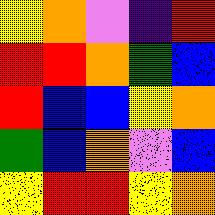[["yellow", "orange", "violet", "indigo", "red"], ["red", "red", "orange", "green", "blue"], ["red", "blue", "blue", "yellow", "orange"], ["green", "blue", "orange", "violet", "blue"], ["yellow", "red", "red", "yellow", "orange"]]